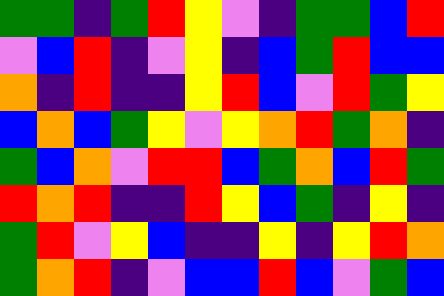[["green", "green", "indigo", "green", "red", "yellow", "violet", "indigo", "green", "green", "blue", "red"], ["violet", "blue", "red", "indigo", "violet", "yellow", "indigo", "blue", "green", "red", "blue", "blue"], ["orange", "indigo", "red", "indigo", "indigo", "yellow", "red", "blue", "violet", "red", "green", "yellow"], ["blue", "orange", "blue", "green", "yellow", "violet", "yellow", "orange", "red", "green", "orange", "indigo"], ["green", "blue", "orange", "violet", "red", "red", "blue", "green", "orange", "blue", "red", "green"], ["red", "orange", "red", "indigo", "indigo", "red", "yellow", "blue", "green", "indigo", "yellow", "indigo"], ["green", "red", "violet", "yellow", "blue", "indigo", "indigo", "yellow", "indigo", "yellow", "red", "orange"], ["green", "orange", "red", "indigo", "violet", "blue", "blue", "red", "blue", "violet", "green", "blue"]]